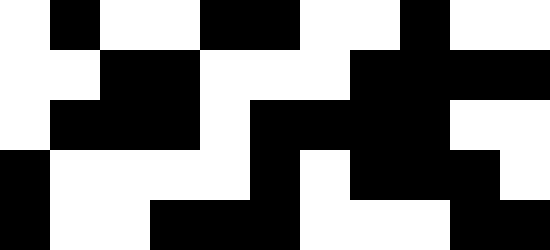[["white", "black", "white", "white", "black", "black", "white", "white", "black", "white", "white"], ["white", "white", "black", "black", "white", "white", "white", "black", "black", "black", "black"], ["white", "black", "black", "black", "white", "black", "black", "black", "black", "white", "white"], ["black", "white", "white", "white", "white", "black", "white", "black", "black", "black", "white"], ["black", "white", "white", "black", "black", "black", "white", "white", "white", "black", "black"]]